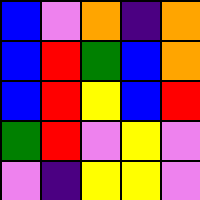[["blue", "violet", "orange", "indigo", "orange"], ["blue", "red", "green", "blue", "orange"], ["blue", "red", "yellow", "blue", "red"], ["green", "red", "violet", "yellow", "violet"], ["violet", "indigo", "yellow", "yellow", "violet"]]